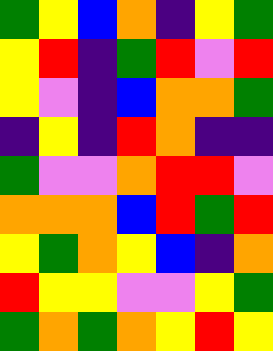[["green", "yellow", "blue", "orange", "indigo", "yellow", "green"], ["yellow", "red", "indigo", "green", "red", "violet", "red"], ["yellow", "violet", "indigo", "blue", "orange", "orange", "green"], ["indigo", "yellow", "indigo", "red", "orange", "indigo", "indigo"], ["green", "violet", "violet", "orange", "red", "red", "violet"], ["orange", "orange", "orange", "blue", "red", "green", "red"], ["yellow", "green", "orange", "yellow", "blue", "indigo", "orange"], ["red", "yellow", "yellow", "violet", "violet", "yellow", "green"], ["green", "orange", "green", "orange", "yellow", "red", "yellow"]]